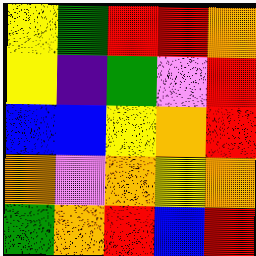[["yellow", "green", "red", "red", "orange"], ["yellow", "indigo", "green", "violet", "red"], ["blue", "blue", "yellow", "orange", "red"], ["orange", "violet", "orange", "yellow", "orange"], ["green", "orange", "red", "blue", "red"]]